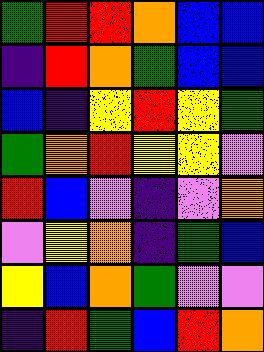[["green", "red", "red", "orange", "blue", "blue"], ["indigo", "red", "orange", "green", "blue", "blue"], ["blue", "indigo", "yellow", "red", "yellow", "green"], ["green", "orange", "red", "yellow", "yellow", "violet"], ["red", "blue", "violet", "indigo", "violet", "orange"], ["violet", "yellow", "orange", "indigo", "green", "blue"], ["yellow", "blue", "orange", "green", "violet", "violet"], ["indigo", "red", "green", "blue", "red", "orange"]]